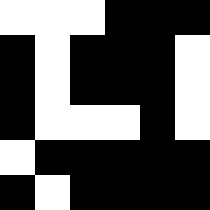[["white", "white", "white", "black", "black", "black"], ["black", "white", "black", "black", "black", "white"], ["black", "white", "black", "black", "black", "white"], ["black", "white", "white", "white", "black", "white"], ["white", "black", "black", "black", "black", "black"], ["black", "white", "black", "black", "black", "black"]]